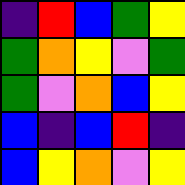[["indigo", "red", "blue", "green", "yellow"], ["green", "orange", "yellow", "violet", "green"], ["green", "violet", "orange", "blue", "yellow"], ["blue", "indigo", "blue", "red", "indigo"], ["blue", "yellow", "orange", "violet", "yellow"]]